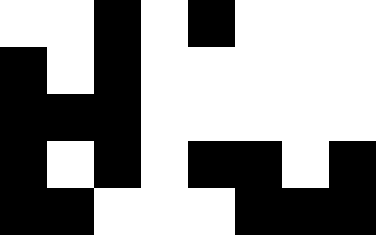[["white", "white", "black", "white", "black", "white", "white", "white"], ["black", "white", "black", "white", "white", "white", "white", "white"], ["black", "black", "black", "white", "white", "white", "white", "white"], ["black", "white", "black", "white", "black", "black", "white", "black"], ["black", "black", "white", "white", "white", "black", "black", "black"]]